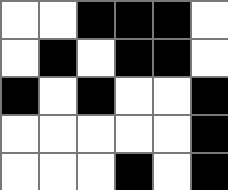[["white", "white", "black", "black", "black", "white"], ["white", "black", "white", "black", "black", "white"], ["black", "white", "black", "white", "white", "black"], ["white", "white", "white", "white", "white", "black"], ["white", "white", "white", "black", "white", "black"]]